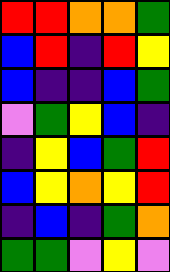[["red", "red", "orange", "orange", "green"], ["blue", "red", "indigo", "red", "yellow"], ["blue", "indigo", "indigo", "blue", "green"], ["violet", "green", "yellow", "blue", "indigo"], ["indigo", "yellow", "blue", "green", "red"], ["blue", "yellow", "orange", "yellow", "red"], ["indigo", "blue", "indigo", "green", "orange"], ["green", "green", "violet", "yellow", "violet"]]